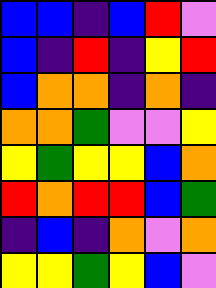[["blue", "blue", "indigo", "blue", "red", "violet"], ["blue", "indigo", "red", "indigo", "yellow", "red"], ["blue", "orange", "orange", "indigo", "orange", "indigo"], ["orange", "orange", "green", "violet", "violet", "yellow"], ["yellow", "green", "yellow", "yellow", "blue", "orange"], ["red", "orange", "red", "red", "blue", "green"], ["indigo", "blue", "indigo", "orange", "violet", "orange"], ["yellow", "yellow", "green", "yellow", "blue", "violet"]]